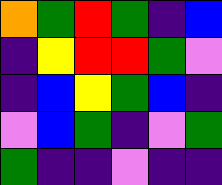[["orange", "green", "red", "green", "indigo", "blue"], ["indigo", "yellow", "red", "red", "green", "violet"], ["indigo", "blue", "yellow", "green", "blue", "indigo"], ["violet", "blue", "green", "indigo", "violet", "green"], ["green", "indigo", "indigo", "violet", "indigo", "indigo"]]